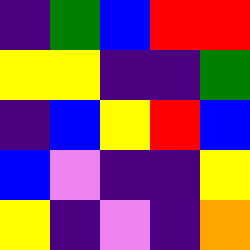[["indigo", "green", "blue", "red", "red"], ["yellow", "yellow", "indigo", "indigo", "green"], ["indigo", "blue", "yellow", "red", "blue"], ["blue", "violet", "indigo", "indigo", "yellow"], ["yellow", "indigo", "violet", "indigo", "orange"]]